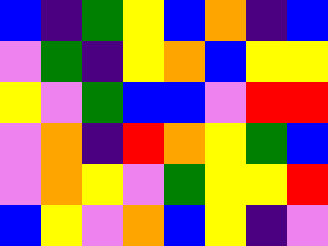[["blue", "indigo", "green", "yellow", "blue", "orange", "indigo", "blue"], ["violet", "green", "indigo", "yellow", "orange", "blue", "yellow", "yellow"], ["yellow", "violet", "green", "blue", "blue", "violet", "red", "red"], ["violet", "orange", "indigo", "red", "orange", "yellow", "green", "blue"], ["violet", "orange", "yellow", "violet", "green", "yellow", "yellow", "red"], ["blue", "yellow", "violet", "orange", "blue", "yellow", "indigo", "violet"]]